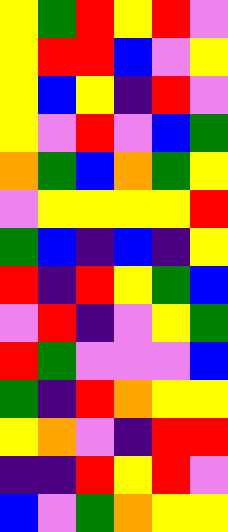[["yellow", "green", "red", "yellow", "red", "violet"], ["yellow", "red", "red", "blue", "violet", "yellow"], ["yellow", "blue", "yellow", "indigo", "red", "violet"], ["yellow", "violet", "red", "violet", "blue", "green"], ["orange", "green", "blue", "orange", "green", "yellow"], ["violet", "yellow", "yellow", "yellow", "yellow", "red"], ["green", "blue", "indigo", "blue", "indigo", "yellow"], ["red", "indigo", "red", "yellow", "green", "blue"], ["violet", "red", "indigo", "violet", "yellow", "green"], ["red", "green", "violet", "violet", "violet", "blue"], ["green", "indigo", "red", "orange", "yellow", "yellow"], ["yellow", "orange", "violet", "indigo", "red", "red"], ["indigo", "indigo", "red", "yellow", "red", "violet"], ["blue", "violet", "green", "orange", "yellow", "yellow"]]